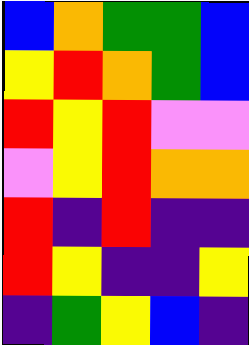[["blue", "orange", "green", "green", "blue"], ["yellow", "red", "orange", "green", "blue"], ["red", "yellow", "red", "violet", "violet"], ["violet", "yellow", "red", "orange", "orange"], ["red", "indigo", "red", "indigo", "indigo"], ["red", "yellow", "indigo", "indigo", "yellow"], ["indigo", "green", "yellow", "blue", "indigo"]]